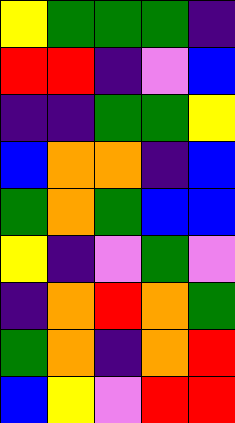[["yellow", "green", "green", "green", "indigo"], ["red", "red", "indigo", "violet", "blue"], ["indigo", "indigo", "green", "green", "yellow"], ["blue", "orange", "orange", "indigo", "blue"], ["green", "orange", "green", "blue", "blue"], ["yellow", "indigo", "violet", "green", "violet"], ["indigo", "orange", "red", "orange", "green"], ["green", "orange", "indigo", "orange", "red"], ["blue", "yellow", "violet", "red", "red"]]